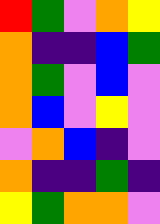[["red", "green", "violet", "orange", "yellow"], ["orange", "indigo", "indigo", "blue", "green"], ["orange", "green", "violet", "blue", "violet"], ["orange", "blue", "violet", "yellow", "violet"], ["violet", "orange", "blue", "indigo", "violet"], ["orange", "indigo", "indigo", "green", "indigo"], ["yellow", "green", "orange", "orange", "violet"]]